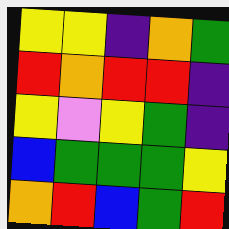[["yellow", "yellow", "indigo", "orange", "green"], ["red", "orange", "red", "red", "indigo"], ["yellow", "violet", "yellow", "green", "indigo"], ["blue", "green", "green", "green", "yellow"], ["orange", "red", "blue", "green", "red"]]